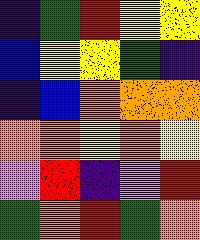[["indigo", "green", "red", "yellow", "yellow"], ["blue", "yellow", "yellow", "green", "indigo"], ["indigo", "blue", "orange", "orange", "orange"], ["orange", "orange", "yellow", "orange", "yellow"], ["violet", "red", "indigo", "violet", "red"], ["green", "orange", "red", "green", "orange"]]